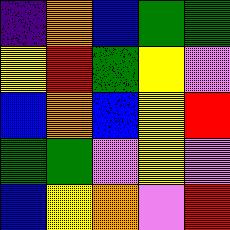[["indigo", "orange", "blue", "green", "green"], ["yellow", "red", "green", "yellow", "violet"], ["blue", "orange", "blue", "yellow", "red"], ["green", "green", "violet", "yellow", "violet"], ["blue", "yellow", "orange", "violet", "red"]]